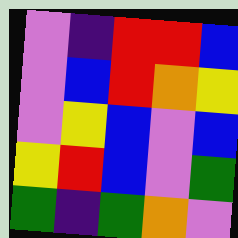[["violet", "indigo", "red", "red", "blue"], ["violet", "blue", "red", "orange", "yellow"], ["violet", "yellow", "blue", "violet", "blue"], ["yellow", "red", "blue", "violet", "green"], ["green", "indigo", "green", "orange", "violet"]]